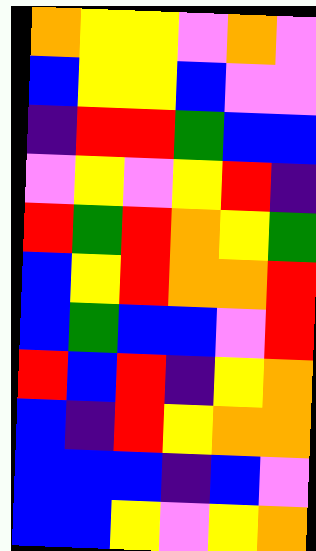[["orange", "yellow", "yellow", "violet", "orange", "violet"], ["blue", "yellow", "yellow", "blue", "violet", "violet"], ["indigo", "red", "red", "green", "blue", "blue"], ["violet", "yellow", "violet", "yellow", "red", "indigo"], ["red", "green", "red", "orange", "yellow", "green"], ["blue", "yellow", "red", "orange", "orange", "red"], ["blue", "green", "blue", "blue", "violet", "red"], ["red", "blue", "red", "indigo", "yellow", "orange"], ["blue", "indigo", "red", "yellow", "orange", "orange"], ["blue", "blue", "blue", "indigo", "blue", "violet"], ["blue", "blue", "yellow", "violet", "yellow", "orange"]]